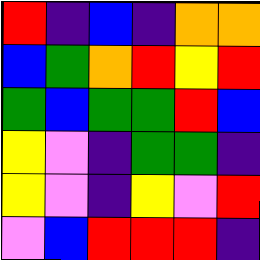[["red", "indigo", "blue", "indigo", "orange", "orange"], ["blue", "green", "orange", "red", "yellow", "red"], ["green", "blue", "green", "green", "red", "blue"], ["yellow", "violet", "indigo", "green", "green", "indigo"], ["yellow", "violet", "indigo", "yellow", "violet", "red"], ["violet", "blue", "red", "red", "red", "indigo"]]